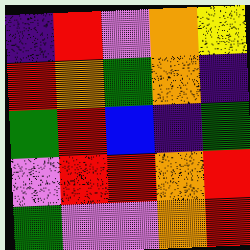[["indigo", "red", "violet", "orange", "yellow"], ["red", "orange", "green", "orange", "indigo"], ["green", "red", "blue", "indigo", "green"], ["violet", "red", "red", "orange", "red"], ["green", "violet", "violet", "orange", "red"]]